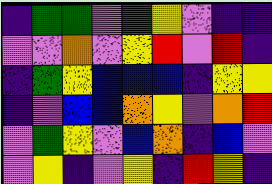[["indigo", "green", "green", "violet", "green", "yellow", "violet", "indigo", "indigo"], ["violet", "violet", "orange", "violet", "yellow", "red", "violet", "red", "indigo"], ["indigo", "green", "yellow", "blue", "blue", "blue", "indigo", "yellow", "yellow"], ["indigo", "violet", "blue", "blue", "orange", "yellow", "violet", "orange", "red"], ["violet", "green", "yellow", "violet", "blue", "orange", "indigo", "blue", "violet"], ["violet", "yellow", "indigo", "violet", "yellow", "indigo", "red", "yellow", "indigo"]]